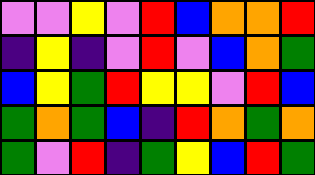[["violet", "violet", "yellow", "violet", "red", "blue", "orange", "orange", "red"], ["indigo", "yellow", "indigo", "violet", "red", "violet", "blue", "orange", "green"], ["blue", "yellow", "green", "red", "yellow", "yellow", "violet", "red", "blue"], ["green", "orange", "green", "blue", "indigo", "red", "orange", "green", "orange"], ["green", "violet", "red", "indigo", "green", "yellow", "blue", "red", "green"]]